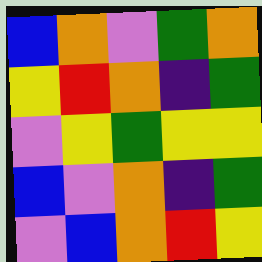[["blue", "orange", "violet", "green", "orange"], ["yellow", "red", "orange", "indigo", "green"], ["violet", "yellow", "green", "yellow", "yellow"], ["blue", "violet", "orange", "indigo", "green"], ["violet", "blue", "orange", "red", "yellow"]]